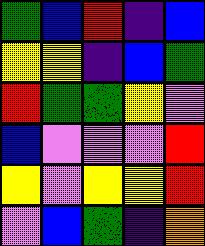[["green", "blue", "red", "indigo", "blue"], ["yellow", "yellow", "indigo", "blue", "green"], ["red", "green", "green", "yellow", "violet"], ["blue", "violet", "violet", "violet", "red"], ["yellow", "violet", "yellow", "yellow", "red"], ["violet", "blue", "green", "indigo", "orange"]]